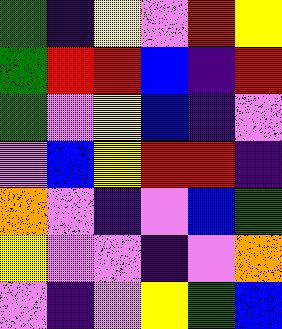[["green", "indigo", "yellow", "violet", "red", "yellow"], ["green", "red", "red", "blue", "indigo", "red"], ["green", "violet", "yellow", "blue", "indigo", "violet"], ["violet", "blue", "yellow", "red", "red", "indigo"], ["orange", "violet", "indigo", "violet", "blue", "green"], ["yellow", "violet", "violet", "indigo", "violet", "orange"], ["violet", "indigo", "violet", "yellow", "green", "blue"]]